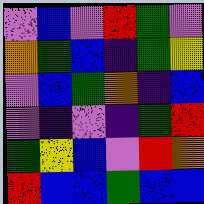[["violet", "blue", "violet", "red", "green", "violet"], ["orange", "green", "blue", "indigo", "green", "yellow"], ["violet", "blue", "green", "orange", "indigo", "blue"], ["violet", "indigo", "violet", "indigo", "green", "red"], ["green", "yellow", "blue", "violet", "red", "orange"], ["red", "blue", "blue", "green", "blue", "blue"]]